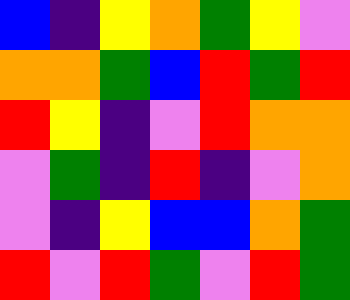[["blue", "indigo", "yellow", "orange", "green", "yellow", "violet"], ["orange", "orange", "green", "blue", "red", "green", "red"], ["red", "yellow", "indigo", "violet", "red", "orange", "orange"], ["violet", "green", "indigo", "red", "indigo", "violet", "orange"], ["violet", "indigo", "yellow", "blue", "blue", "orange", "green"], ["red", "violet", "red", "green", "violet", "red", "green"]]